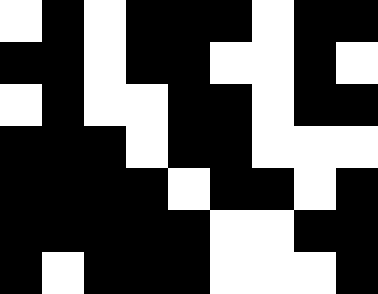[["white", "black", "white", "black", "black", "black", "white", "black", "black"], ["black", "black", "white", "black", "black", "white", "white", "black", "white"], ["white", "black", "white", "white", "black", "black", "white", "black", "black"], ["black", "black", "black", "white", "black", "black", "white", "white", "white"], ["black", "black", "black", "black", "white", "black", "black", "white", "black"], ["black", "black", "black", "black", "black", "white", "white", "black", "black"], ["black", "white", "black", "black", "black", "white", "white", "white", "black"]]